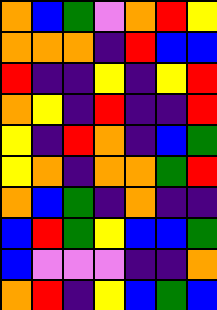[["orange", "blue", "green", "violet", "orange", "red", "yellow"], ["orange", "orange", "orange", "indigo", "red", "blue", "blue"], ["red", "indigo", "indigo", "yellow", "indigo", "yellow", "red"], ["orange", "yellow", "indigo", "red", "indigo", "indigo", "red"], ["yellow", "indigo", "red", "orange", "indigo", "blue", "green"], ["yellow", "orange", "indigo", "orange", "orange", "green", "red"], ["orange", "blue", "green", "indigo", "orange", "indigo", "indigo"], ["blue", "red", "green", "yellow", "blue", "blue", "green"], ["blue", "violet", "violet", "violet", "indigo", "indigo", "orange"], ["orange", "red", "indigo", "yellow", "blue", "green", "blue"]]